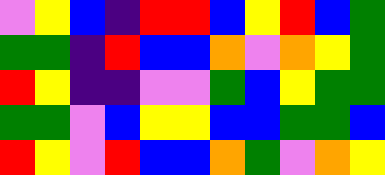[["violet", "yellow", "blue", "indigo", "red", "red", "blue", "yellow", "red", "blue", "green"], ["green", "green", "indigo", "red", "blue", "blue", "orange", "violet", "orange", "yellow", "green"], ["red", "yellow", "indigo", "indigo", "violet", "violet", "green", "blue", "yellow", "green", "green"], ["green", "green", "violet", "blue", "yellow", "yellow", "blue", "blue", "green", "green", "blue"], ["red", "yellow", "violet", "red", "blue", "blue", "orange", "green", "violet", "orange", "yellow"]]